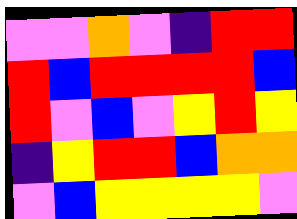[["violet", "violet", "orange", "violet", "indigo", "red", "red"], ["red", "blue", "red", "red", "red", "red", "blue"], ["red", "violet", "blue", "violet", "yellow", "red", "yellow"], ["indigo", "yellow", "red", "red", "blue", "orange", "orange"], ["violet", "blue", "yellow", "yellow", "yellow", "yellow", "violet"]]